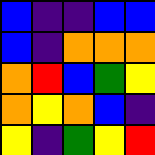[["blue", "indigo", "indigo", "blue", "blue"], ["blue", "indigo", "orange", "orange", "orange"], ["orange", "red", "blue", "green", "yellow"], ["orange", "yellow", "orange", "blue", "indigo"], ["yellow", "indigo", "green", "yellow", "red"]]